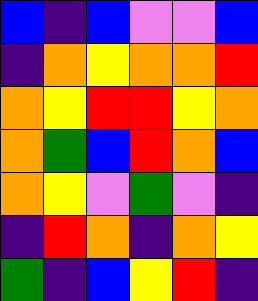[["blue", "indigo", "blue", "violet", "violet", "blue"], ["indigo", "orange", "yellow", "orange", "orange", "red"], ["orange", "yellow", "red", "red", "yellow", "orange"], ["orange", "green", "blue", "red", "orange", "blue"], ["orange", "yellow", "violet", "green", "violet", "indigo"], ["indigo", "red", "orange", "indigo", "orange", "yellow"], ["green", "indigo", "blue", "yellow", "red", "indigo"]]